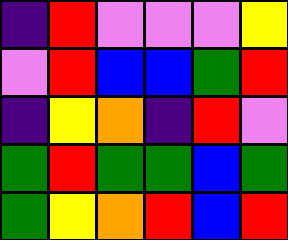[["indigo", "red", "violet", "violet", "violet", "yellow"], ["violet", "red", "blue", "blue", "green", "red"], ["indigo", "yellow", "orange", "indigo", "red", "violet"], ["green", "red", "green", "green", "blue", "green"], ["green", "yellow", "orange", "red", "blue", "red"]]